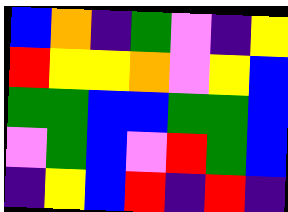[["blue", "orange", "indigo", "green", "violet", "indigo", "yellow"], ["red", "yellow", "yellow", "orange", "violet", "yellow", "blue"], ["green", "green", "blue", "blue", "green", "green", "blue"], ["violet", "green", "blue", "violet", "red", "green", "blue"], ["indigo", "yellow", "blue", "red", "indigo", "red", "indigo"]]